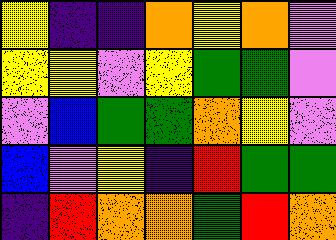[["yellow", "indigo", "indigo", "orange", "yellow", "orange", "violet"], ["yellow", "yellow", "violet", "yellow", "green", "green", "violet"], ["violet", "blue", "green", "green", "orange", "yellow", "violet"], ["blue", "violet", "yellow", "indigo", "red", "green", "green"], ["indigo", "red", "orange", "orange", "green", "red", "orange"]]